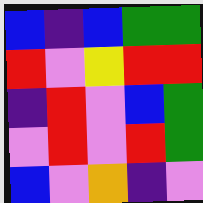[["blue", "indigo", "blue", "green", "green"], ["red", "violet", "yellow", "red", "red"], ["indigo", "red", "violet", "blue", "green"], ["violet", "red", "violet", "red", "green"], ["blue", "violet", "orange", "indigo", "violet"]]